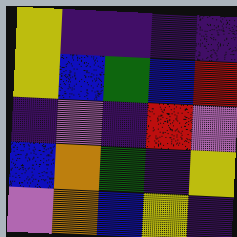[["yellow", "indigo", "indigo", "indigo", "indigo"], ["yellow", "blue", "green", "blue", "red"], ["indigo", "violet", "indigo", "red", "violet"], ["blue", "orange", "green", "indigo", "yellow"], ["violet", "orange", "blue", "yellow", "indigo"]]